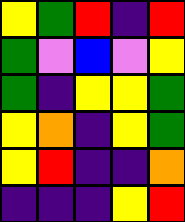[["yellow", "green", "red", "indigo", "red"], ["green", "violet", "blue", "violet", "yellow"], ["green", "indigo", "yellow", "yellow", "green"], ["yellow", "orange", "indigo", "yellow", "green"], ["yellow", "red", "indigo", "indigo", "orange"], ["indigo", "indigo", "indigo", "yellow", "red"]]